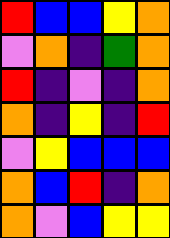[["red", "blue", "blue", "yellow", "orange"], ["violet", "orange", "indigo", "green", "orange"], ["red", "indigo", "violet", "indigo", "orange"], ["orange", "indigo", "yellow", "indigo", "red"], ["violet", "yellow", "blue", "blue", "blue"], ["orange", "blue", "red", "indigo", "orange"], ["orange", "violet", "blue", "yellow", "yellow"]]